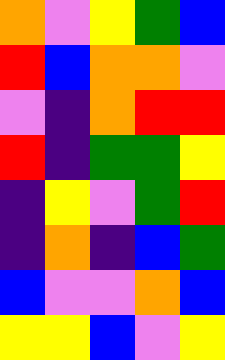[["orange", "violet", "yellow", "green", "blue"], ["red", "blue", "orange", "orange", "violet"], ["violet", "indigo", "orange", "red", "red"], ["red", "indigo", "green", "green", "yellow"], ["indigo", "yellow", "violet", "green", "red"], ["indigo", "orange", "indigo", "blue", "green"], ["blue", "violet", "violet", "orange", "blue"], ["yellow", "yellow", "blue", "violet", "yellow"]]